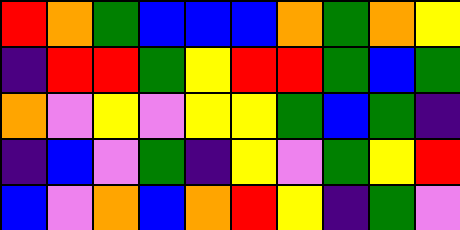[["red", "orange", "green", "blue", "blue", "blue", "orange", "green", "orange", "yellow"], ["indigo", "red", "red", "green", "yellow", "red", "red", "green", "blue", "green"], ["orange", "violet", "yellow", "violet", "yellow", "yellow", "green", "blue", "green", "indigo"], ["indigo", "blue", "violet", "green", "indigo", "yellow", "violet", "green", "yellow", "red"], ["blue", "violet", "orange", "blue", "orange", "red", "yellow", "indigo", "green", "violet"]]